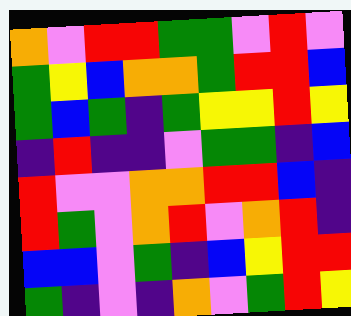[["orange", "violet", "red", "red", "green", "green", "violet", "red", "violet"], ["green", "yellow", "blue", "orange", "orange", "green", "red", "red", "blue"], ["green", "blue", "green", "indigo", "green", "yellow", "yellow", "red", "yellow"], ["indigo", "red", "indigo", "indigo", "violet", "green", "green", "indigo", "blue"], ["red", "violet", "violet", "orange", "orange", "red", "red", "blue", "indigo"], ["red", "green", "violet", "orange", "red", "violet", "orange", "red", "indigo"], ["blue", "blue", "violet", "green", "indigo", "blue", "yellow", "red", "red"], ["green", "indigo", "violet", "indigo", "orange", "violet", "green", "red", "yellow"]]